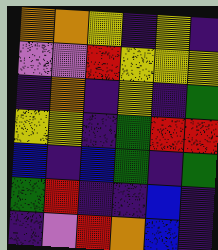[["orange", "orange", "yellow", "indigo", "yellow", "indigo"], ["violet", "violet", "red", "yellow", "yellow", "yellow"], ["indigo", "orange", "indigo", "yellow", "indigo", "green"], ["yellow", "yellow", "indigo", "green", "red", "red"], ["blue", "indigo", "blue", "green", "indigo", "green"], ["green", "red", "indigo", "indigo", "blue", "indigo"], ["indigo", "violet", "red", "orange", "blue", "indigo"]]